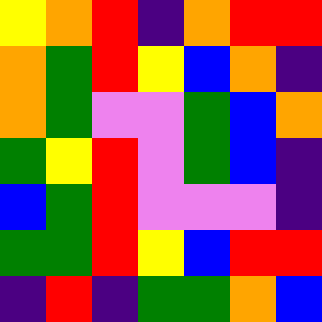[["yellow", "orange", "red", "indigo", "orange", "red", "red"], ["orange", "green", "red", "yellow", "blue", "orange", "indigo"], ["orange", "green", "violet", "violet", "green", "blue", "orange"], ["green", "yellow", "red", "violet", "green", "blue", "indigo"], ["blue", "green", "red", "violet", "violet", "violet", "indigo"], ["green", "green", "red", "yellow", "blue", "red", "red"], ["indigo", "red", "indigo", "green", "green", "orange", "blue"]]